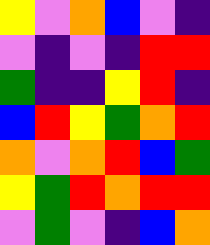[["yellow", "violet", "orange", "blue", "violet", "indigo"], ["violet", "indigo", "violet", "indigo", "red", "red"], ["green", "indigo", "indigo", "yellow", "red", "indigo"], ["blue", "red", "yellow", "green", "orange", "red"], ["orange", "violet", "orange", "red", "blue", "green"], ["yellow", "green", "red", "orange", "red", "red"], ["violet", "green", "violet", "indigo", "blue", "orange"]]